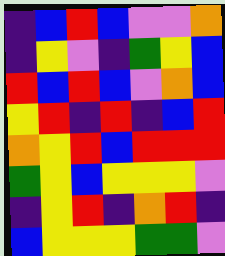[["indigo", "blue", "red", "blue", "violet", "violet", "orange"], ["indigo", "yellow", "violet", "indigo", "green", "yellow", "blue"], ["red", "blue", "red", "blue", "violet", "orange", "blue"], ["yellow", "red", "indigo", "red", "indigo", "blue", "red"], ["orange", "yellow", "red", "blue", "red", "red", "red"], ["green", "yellow", "blue", "yellow", "yellow", "yellow", "violet"], ["indigo", "yellow", "red", "indigo", "orange", "red", "indigo"], ["blue", "yellow", "yellow", "yellow", "green", "green", "violet"]]